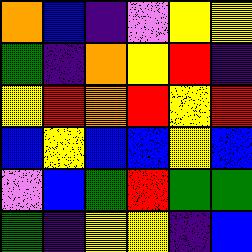[["orange", "blue", "indigo", "violet", "yellow", "yellow"], ["green", "indigo", "orange", "yellow", "red", "indigo"], ["yellow", "red", "orange", "red", "yellow", "red"], ["blue", "yellow", "blue", "blue", "yellow", "blue"], ["violet", "blue", "green", "red", "green", "green"], ["green", "indigo", "yellow", "yellow", "indigo", "blue"]]